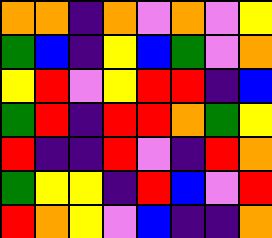[["orange", "orange", "indigo", "orange", "violet", "orange", "violet", "yellow"], ["green", "blue", "indigo", "yellow", "blue", "green", "violet", "orange"], ["yellow", "red", "violet", "yellow", "red", "red", "indigo", "blue"], ["green", "red", "indigo", "red", "red", "orange", "green", "yellow"], ["red", "indigo", "indigo", "red", "violet", "indigo", "red", "orange"], ["green", "yellow", "yellow", "indigo", "red", "blue", "violet", "red"], ["red", "orange", "yellow", "violet", "blue", "indigo", "indigo", "orange"]]